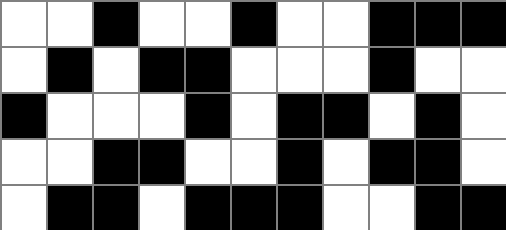[["white", "white", "black", "white", "white", "black", "white", "white", "black", "black", "black"], ["white", "black", "white", "black", "black", "white", "white", "white", "black", "white", "white"], ["black", "white", "white", "white", "black", "white", "black", "black", "white", "black", "white"], ["white", "white", "black", "black", "white", "white", "black", "white", "black", "black", "white"], ["white", "black", "black", "white", "black", "black", "black", "white", "white", "black", "black"]]